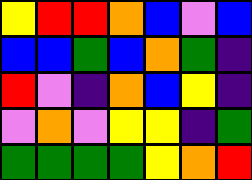[["yellow", "red", "red", "orange", "blue", "violet", "blue"], ["blue", "blue", "green", "blue", "orange", "green", "indigo"], ["red", "violet", "indigo", "orange", "blue", "yellow", "indigo"], ["violet", "orange", "violet", "yellow", "yellow", "indigo", "green"], ["green", "green", "green", "green", "yellow", "orange", "red"]]